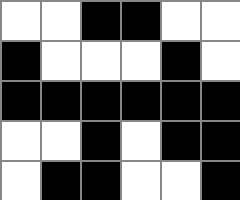[["white", "white", "black", "black", "white", "white"], ["black", "white", "white", "white", "black", "white"], ["black", "black", "black", "black", "black", "black"], ["white", "white", "black", "white", "black", "black"], ["white", "black", "black", "white", "white", "black"]]